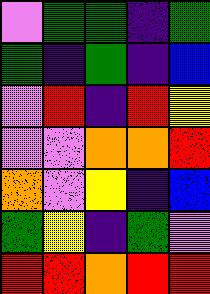[["violet", "green", "green", "indigo", "green"], ["green", "indigo", "green", "indigo", "blue"], ["violet", "red", "indigo", "red", "yellow"], ["violet", "violet", "orange", "orange", "red"], ["orange", "violet", "yellow", "indigo", "blue"], ["green", "yellow", "indigo", "green", "violet"], ["red", "red", "orange", "red", "red"]]